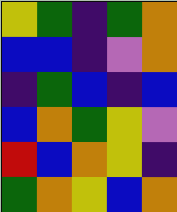[["yellow", "green", "indigo", "green", "orange"], ["blue", "blue", "indigo", "violet", "orange"], ["indigo", "green", "blue", "indigo", "blue"], ["blue", "orange", "green", "yellow", "violet"], ["red", "blue", "orange", "yellow", "indigo"], ["green", "orange", "yellow", "blue", "orange"]]